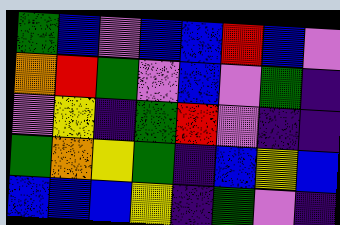[["green", "blue", "violet", "blue", "blue", "red", "blue", "violet"], ["orange", "red", "green", "violet", "blue", "violet", "green", "indigo"], ["violet", "yellow", "indigo", "green", "red", "violet", "indigo", "indigo"], ["green", "orange", "yellow", "green", "indigo", "blue", "yellow", "blue"], ["blue", "blue", "blue", "yellow", "indigo", "green", "violet", "indigo"]]